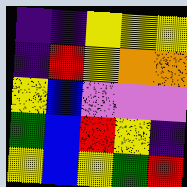[["indigo", "indigo", "yellow", "yellow", "yellow"], ["indigo", "red", "yellow", "orange", "orange"], ["yellow", "blue", "violet", "violet", "violet"], ["green", "blue", "red", "yellow", "indigo"], ["yellow", "blue", "yellow", "green", "red"]]